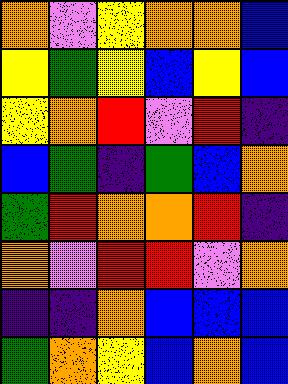[["orange", "violet", "yellow", "orange", "orange", "blue"], ["yellow", "green", "yellow", "blue", "yellow", "blue"], ["yellow", "orange", "red", "violet", "red", "indigo"], ["blue", "green", "indigo", "green", "blue", "orange"], ["green", "red", "orange", "orange", "red", "indigo"], ["orange", "violet", "red", "red", "violet", "orange"], ["indigo", "indigo", "orange", "blue", "blue", "blue"], ["green", "orange", "yellow", "blue", "orange", "blue"]]